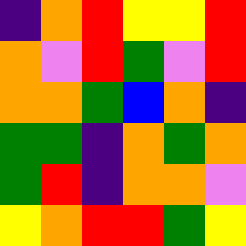[["indigo", "orange", "red", "yellow", "yellow", "red"], ["orange", "violet", "red", "green", "violet", "red"], ["orange", "orange", "green", "blue", "orange", "indigo"], ["green", "green", "indigo", "orange", "green", "orange"], ["green", "red", "indigo", "orange", "orange", "violet"], ["yellow", "orange", "red", "red", "green", "yellow"]]